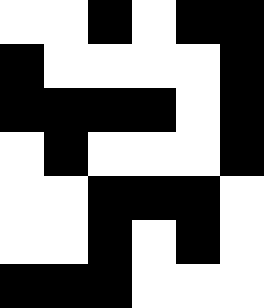[["white", "white", "black", "white", "black", "black"], ["black", "white", "white", "white", "white", "black"], ["black", "black", "black", "black", "white", "black"], ["white", "black", "white", "white", "white", "black"], ["white", "white", "black", "black", "black", "white"], ["white", "white", "black", "white", "black", "white"], ["black", "black", "black", "white", "white", "white"]]